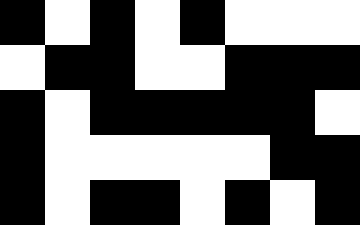[["black", "white", "black", "white", "black", "white", "white", "white"], ["white", "black", "black", "white", "white", "black", "black", "black"], ["black", "white", "black", "black", "black", "black", "black", "white"], ["black", "white", "white", "white", "white", "white", "black", "black"], ["black", "white", "black", "black", "white", "black", "white", "black"]]